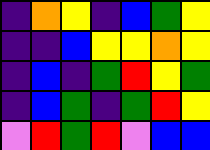[["indigo", "orange", "yellow", "indigo", "blue", "green", "yellow"], ["indigo", "indigo", "blue", "yellow", "yellow", "orange", "yellow"], ["indigo", "blue", "indigo", "green", "red", "yellow", "green"], ["indigo", "blue", "green", "indigo", "green", "red", "yellow"], ["violet", "red", "green", "red", "violet", "blue", "blue"]]